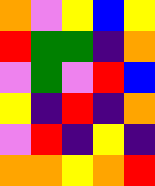[["orange", "violet", "yellow", "blue", "yellow"], ["red", "green", "green", "indigo", "orange"], ["violet", "green", "violet", "red", "blue"], ["yellow", "indigo", "red", "indigo", "orange"], ["violet", "red", "indigo", "yellow", "indigo"], ["orange", "orange", "yellow", "orange", "red"]]